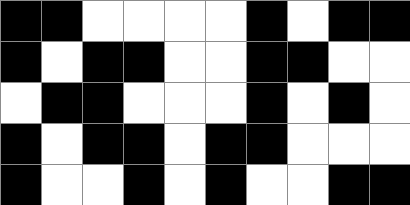[["black", "black", "white", "white", "white", "white", "black", "white", "black", "black"], ["black", "white", "black", "black", "white", "white", "black", "black", "white", "white"], ["white", "black", "black", "white", "white", "white", "black", "white", "black", "white"], ["black", "white", "black", "black", "white", "black", "black", "white", "white", "white"], ["black", "white", "white", "black", "white", "black", "white", "white", "black", "black"]]